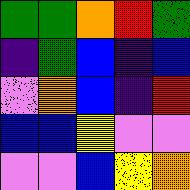[["green", "green", "orange", "red", "green"], ["indigo", "green", "blue", "indigo", "blue"], ["violet", "orange", "blue", "indigo", "red"], ["blue", "blue", "yellow", "violet", "violet"], ["violet", "violet", "blue", "yellow", "orange"]]